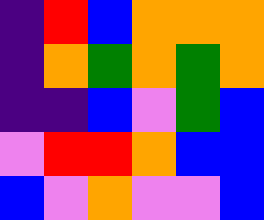[["indigo", "red", "blue", "orange", "orange", "orange"], ["indigo", "orange", "green", "orange", "green", "orange"], ["indigo", "indigo", "blue", "violet", "green", "blue"], ["violet", "red", "red", "orange", "blue", "blue"], ["blue", "violet", "orange", "violet", "violet", "blue"]]